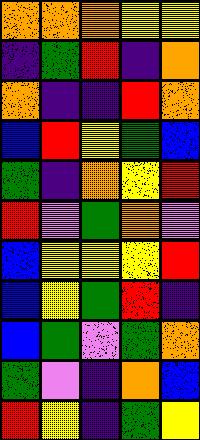[["orange", "orange", "orange", "yellow", "yellow"], ["indigo", "green", "red", "indigo", "orange"], ["orange", "indigo", "indigo", "red", "orange"], ["blue", "red", "yellow", "green", "blue"], ["green", "indigo", "orange", "yellow", "red"], ["red", "violet", "green", "orange", "violet"], ["blue", "yellow", "yellow", "yellow", "red"], ["blue", "yellow", "green", "red", "indigo"], ["blue", "green", "violet", "green", "orange"], ["green", "violet", "indigo", "orange", "blue"], ["red", "yellow", "indigo", "green", "yellow"]]